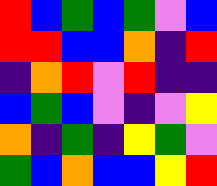[["red", "blue", "green", "blue", "green", "violet", "blue"], ["red", "red", "blue", "blue", "orange", "indigo", "red"], ["indigo", "orange", "red", "violet", "red", "indigo", "indigo"], ["blue", "green", "blue", "violet", "indigo", "violet", "yellow"], ["orange", "indigo", "green", "indigo", "yellow", "green", "violet"], ["green", "blue", "orange", "blue", "blue", "yellow", "red"]]